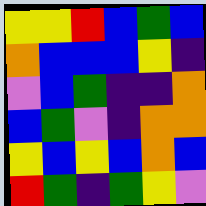[["yellow", "yellow", "red", "blue", "green", "blue"], ["orange", "blue", "blue", "blue", "yellow", "indigo"], ["violet", "blue", "green", "indigo", "indigo", "orange"], ["blue", "green", "violet", "indigo", "orange", "orange"], ["yellow", "blue", "yellow", "blue", "orange", "blue"], ["red", "green", "indigo", "green", "yellow", "violet"]]